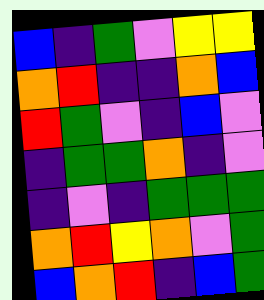[["blue", "indigo", "green", "violet", "yellow", "yellow"], ["orange", "red", "indigo", "indigo", "orange", "blue"], ["red", "green", "violet", "indigo", "blue", "violet"], ["indigo", "green", "green", "orange", "indigo", "violet"], ["indigo", "violet", "indigo", "green", "green", "green"], ["orange", "red", "yellow", "orange", "violet", "green"], ["blue", "orange", "red", "indigo", "blue", "green"]]